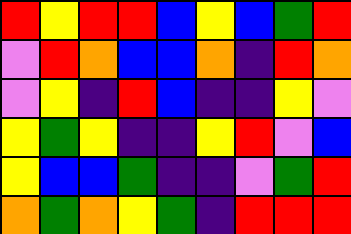[["red", "yellow", "red", "red", "blue", "yellow", "blue", "green", "red"], ["violet", "red", "orange", "blue", "blue", "orange", "indigo", "red", "orange"], ["violet", "yellow", "indigo", "red", "blue", "indigo", "indigo", "yellow", "violet"], ["yellow", "green", "yellow", "indigo", "indigo", "yellow", "red", "violet", "blue"], ["yellow", "blue", "blue", "green", "indigo", "indigo", "violet", "green", "red"], ["orange", "green", "orange", "yellow", "green", "indigo", "red", "red", "red"]]